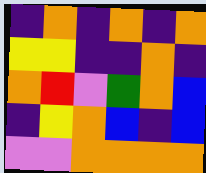[["indigo", "orange", "indigo", "orange", "indigo", "orange"], ["yellow", "yellow", "indigo", "indigo", "orange", "indigo"], ["orange", "red", "violet", "green", "orange", "blue"], ["indigo", "yellow", "orange", "blue", "indigo", "blue"], ["violet", "violet", "orange", "orange", "orange", "orange"]]